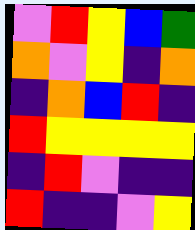[["violet", "red", "yellow", "blue", "green"], ["orange", "violet", "yellow", "indigo", "orange"], ["indigo", "orange", "blue", "red", "indigo"], ["red", "yellow", "yellow", "yellow", "yellow"], ["indigo", "red", "violet", "indigo", "indigo"], ["red", "indigo", "indigo", "violet", "yellow"]]